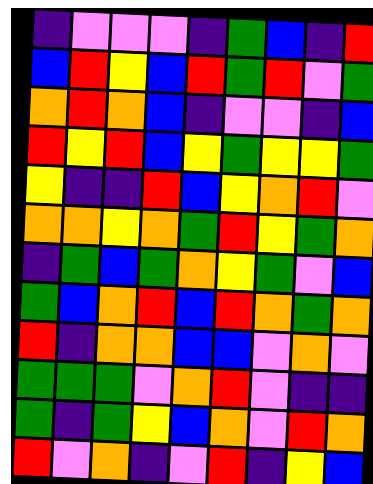[["indigo", "violet", "violet", "violet", "indigo", "green", "blue", "indigo", "red"], ["blue", "red", "yellow", "blue", "red", "green", "red", "violet", "green"], ["orange", "red", "orange", "blue", "indigo", "violet", "violet", "indigo", "blue"], ["red", "yellow", "red", "blue", "yellow", "green", "yellow", "yellow", "green"], ["yellow", "indigo", "indigo", "red", "blue", "yellow", "orange", "red", "violet"], ["orange", "orange", "yellow", "orange", "green", "red", "yellow", "green", "orange"], ["indigo", "green", "blue", "green", "orange", "yellow", "green", "violet", "blue"], ["green", "blue", "orange", "red", "blue", "red", "orange", "green", "orange"], ["red", "indigo", "orange", "orange", "blue", "blue", "violet", "orange", "violet"], ["green", "green", "green", "violet", "orange", "red", "violet", "indigo", "indigo"], ["green", "indigo", "green", "yellow", "blue", "orange", "violet", "red", "orange"], ["red", "violet", "orange", "indigo", "violet", "red", "indigo", "yellow", "blue"]]